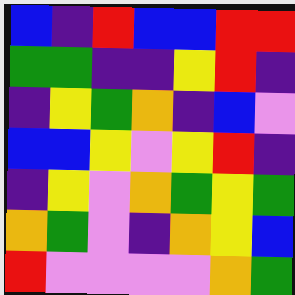[["blue", "indigo", "red", "blue", "blue", "red", "red"], ["green", "green", "indigo", "indigo", "yellow", "red", "indigo"], ["indigo", "yellow", "green", "orange", "indigo", "blue", "violet"], ["blue", "blue", "yellow", "violet", "yellow", "red", "indigo"], ["indigo", "yellow", "violet", "orange", "green", "yellow", "green"], ["orange", "green", "violet", "indigo", "orange", "yellow", "blue"], ["red", "violet", "violet", "violet", "violet", "orange", "green"]]